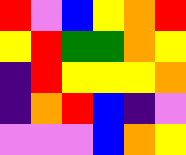[["red", "violet", "blue", "yellow", "orange", "red"], ["yellow", "red", "green", "green", "orange", "yellow"], ["indigo", "red", "yellow", "yellow", "yellow", "orange"], ["indigo", "orange", "red", "blue", "indigo", "violet"], ["violet", "violet", "violet", "blue", "orange", "yellow"]]